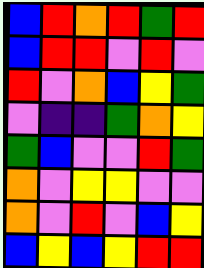[["blue", "red", "orange", "red", "green", "red"], ["blue", "red", "red", "violet", "red", "violet"], ["red", "violet", "orange", "blue", "yellow", "green"], ["violet", "indigo", "indigo", "green", "orange", "yellow"], ["green", "blue", "violet", "violet", "red", "green"], ["orange", "violet", "yellow", "yellow", "violet", "violet"], ["orange", "violet", "red", "violet", "blue", "yellow"], ["blue", "yellow", "blue", "yellow", "red", "red"]]